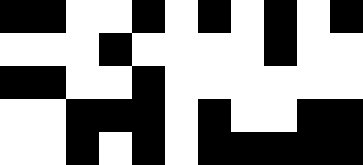[["black", "black", "white", "white", "black", "white", "black", "white", "black", "white", "black"], ["white", "white", "white", "black", "white", "white", "white", "white", "black", "white", "white"], ["black", "black", "white", "white", "black", "white", "white", "white", "white", "white", "white"], ["white", "white", "black", "black", "black", "white", "black", "white", "white", "black", "black"], ["white", "white", "black", "white", "black", "white", "black", "black", "black", "black", "black"]]